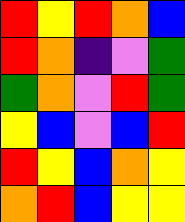[["red", "yellow", "red", "orange", "blue"], ["red", "orange", "indigo", "violet", "green"], ["green", "orange", "violet", "red", "green"], ["yellow", "blue", "violet", "blue", "red"], ["red", "yellow", "blue", "orange", "yellow"], ["orange", "red", "blue", "yellow", "yellow"]]